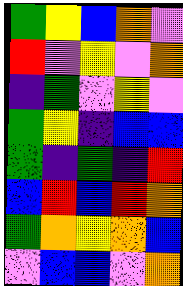[["green", "yellow", "blue", "orange", "violet"], ["red", "violet", "yellow", "violet", "orange"], ["indigo", "green", "violet", "yellow", "violet"], ["green", "yellow", "indigo", "blue", "blue"], ["green", "indigo", "green", "indigo", "red"], ["blue", "red", "blue", "red", "orange"], ["green", "orange", "yellow", "orange", "blue"], ["violet", "blue", "blue", "violet", "orange"]]